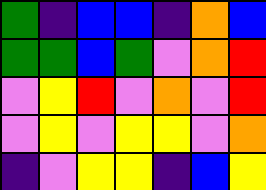[["green", "indigo", "blue", "blue", "indigo", "orange", "blue"], ["green", "green", "blue", "green", "violet", "orange", "red"], ["violet", "yellow", "red", "violet", "orange", "violet", "red"], ["violet", "yellow", "violet", "yellow", "yellow", "violet", "orange"], ["indigo", "violet", "yellow", "yellow", "indigo", "blue", "yellow"]]